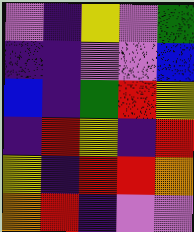[["violet", "indigo", "yellow", "violet", "green"], ["indigo", "indigo", "violet", "violet", "blue"], ["blue", "indigo", "green", "red", "yellow"], ["indigo", "red", "yellow", "indigo", "red"], ["yellow", "indigo", "red", "red", "orange"], ["orange", "red", "indigo", "violet", "violet"]]